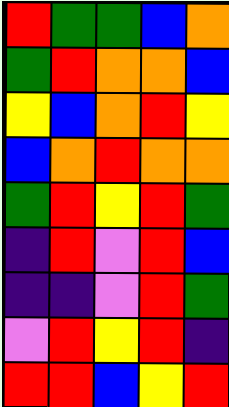[["red", "green", "green", "blue", "orange"], ["green", "red", "orange", "orange", "blue"], ["yellow", "blue", "orange", "red", "yellow"], ["blue", "orange", "red", "orange", "orange"], ["green", "red", "yellow", "red", "green"], ["indigo", "red", "violet", "red", "blue"], ["indigo", "indigo", "violet", "red", "green"], ["violet", "red", "yellow", "red", "indigo"], ["red", "red", "blue", "yellow", "red"]]